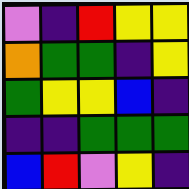[["violet", "indigo", "red", "yellow", "yellow"], ["orange", "green", "green", "indigo", "yellow"], ["green", "yellow", "yellow", "blue", "indigo"], ["indigo", "indigo", "green", "green", "green"], ["blue", "red", "violet", "yellow", "indigo"]]